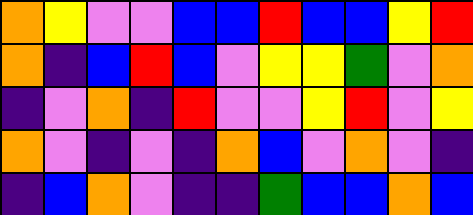[["orange", "yellow", "violet", "violet", "blue", "blue", "red", "blue", "blue", "yellow", "red"], ["orange", "indigo", "blue", "red", "blue", "violet", "yellow", "yellow", "green", "violet", "orange"], ["indigo", "violet", "orange", "indigo", "red", "violet", "violet", "yellow", "red", "violet", "yellow"], ["orange", "violet", "indigo", "violet", "indigo", "orange", "blue", "violet", "orange", "violet", "indigo"], ["indigo", "blue", "orange", "violet", "indigo", "indigo", "green", "blue", "blue", "orange", "blue"]]